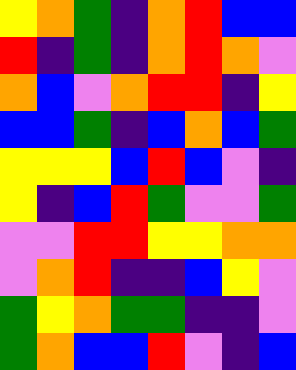[["yellow", "orange", "green", "indigo", "orange", "red", "blue", "blue"], ["red", "indigo", "green", "indigo", "orange", "red", "orange", "violet"], ["orange", "blue", "violet", "orange", "red", "red", "indigo", "yellow"], ["blue", "blue", "green", "indigo", "blue", "orange", "blue", "green"], ["yellow", "yellow", "yellow", "blue", "red", "blue", "violet", "indigo"], ["yellow", "indigo", "blue", "red", "green", "violet", "violet", "green"], ["violet", "violet", "red", "red", "yellow", "yellow", "orange", "orange"], ["violet", "orange", "red", "indigo", "indigo", "blue", "yellow", "violet"], ["green", "yellow", "orange", "green", "green", "indigo", "indigo", "violet"], ["green", "orange", "blue", "blue", "red", "violet", "indigo", "blue"]]